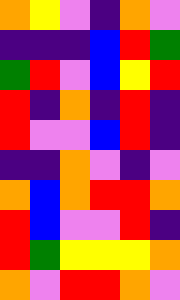[["orange", "yellow", "violet", "indigo", "orange", "violet"], ["indigo", "indigo", "indigo", "blue", "red", "green"], ["green", "red", "violet", "blue", "yellow", "red"], ["red", "indigo", "orange", "indigo", "red", "indigo"], ["red", "violet", "violet", "blue", "red", "indigo"], ["indigo", "indigo", "orange", "violet", "indigo", "violet"], ["orange", "blue", "orange", "red", "red", "orange"], ["red", "blue", "violet", "violet", "red", "indigo"], ["red", "green", "yellow", "yellow", "yellow", "orange"], ["orange", "violet", "red", "red", "orange", "violet"]]